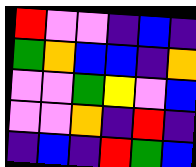[["red", "violet", "violet", "indigo", "blue", "indigo"], ["green", "orange", "blue", "blue", "indigo", "orange"], ["violet", "violet", "green", "yellow", "violet", "blue"], ["violet", "violet", "orange", "indigo", "red", "indigo"], ["indigo", "blue", "indigo", "red", "green", "blue"]]